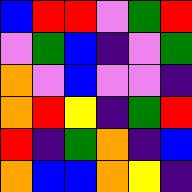[["blue", "red", "red", "violet", "green", "red"], ["violet", "green", "blue", "indigo", "violet", "green"], ["orange", "violet", "blue", "violet", "violet", "indigo"], ["orange", "red", "yellow", "indigo", "green", "red"], ["red", "indigo", "green", "orange", "indigo", "blue"], ["orange", "blue", "blue", "orange", "yellow", "indigo"]]